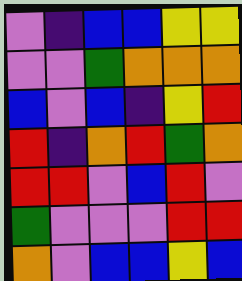[["violet", "indigo", "blue", "blue", "yellow", "yellow"], ["violet", "violet", "green", "orange", "orange", "orange"], ["blue", "violet", "blue", "indigo", "yellow", "red"], ["red", "indigo", "orange", "red", "green", "orange"], ["red", "red", "violet", "blue", "red", "violet"], ["green", "violet", "violet", "violet", "red", "red"], ["orange", "violet", "blue", "blue", "yellow", "blue"]]